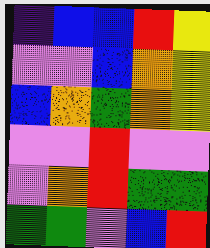[["indigo", "blue", "blue", "red", "yellow"], ["violet", "violet", "blue", "orange", "yellow"], ["blue", "orange", "green", "orange", "yellow"], ["violet", "violet", "red", "violet", "violet"], ["violet", "orange", "red", "green", "green"], ["green", "green", "violet", "blue", "red"]]